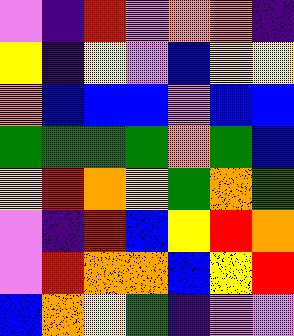[["violet", "indigo", "red", "violet", "orange", "orange", "indigo"], ["yellow", "indigo", "yellow", "violet", "blue", "yellow", "yellow"], ["orange", "blue", "blue", "blue", "violet", "blue", "blue"], ["green", "green", "green", "green", "orange", "green", "blue"], ["yellow", "red", "orange", "yellow", "green", "orange", "green"], ["violet", "indigo", "red", "blue", "yellow", "red", "orange"], ["violet", "red", "orange", "orange", "blue", "yellow", "red"], ["blue", "orange", "yellow", "green", "indigo", "violet", "violet"]]